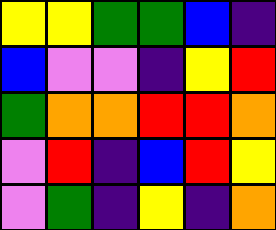[["yellow", "yellow", "green", "green", "blue", "indigo"], ["blue", "violet", "violet", "indigo", "yellow", "red"], ["green", "orange", "orange", "red", "red", "orange"], ["violet", "red", "indigo", "blue", "red", "yellow"], ["violet", "green", "indigo", "yellow", "indigo", "orange"]]